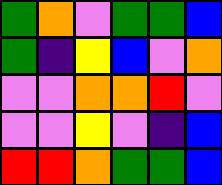[["green", "orange", "violet", "green", "green", "blue"], ["green", "indigo", "yellow", "blue", "violet", "orange"], ["violet", "violet", "orange", "orange", "red", "violet"], ["violet", "violet", "yellow", "violet", "indigo", "blue"], ["red", "red", "orange", "green", "green", "blue"]]